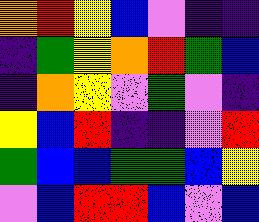[["orange", "red", "yellow", "blue", "violet", "indigo", "indigo"], ["indigo", "green", "yellow", "orange", "red", "green", "blue"], ["indigo", "orange", "yellow", "violet", "green", "violet", "indigo"], ["yellow", "blue", "red", "indigo", "indigo", "violet", "red"], ["green", "blue", "blue", "green", "green", "blue", "yellow"], ["violet", "blue", "red", "red", "blue", "violet", "blue"]]